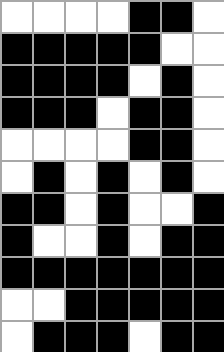[["white", "white", "white", "white", "black", "black", "white"], ["black", "black", "black", "black", "black", "white", "white"], ["black", "black", "black", "black", "white", "black", "white"], ["black", "black", "black", "white", "black", "black", "white"], ["white", "white", "white", "white", "black", "black", "white"], ["white", "black", "white", "black", "white", "black", "white"], ["black", "black", "white", "black", "white", "white", "black"], ["black", "white", "white", "black", "white", "black", "black"], ["black", "black", "black", "black", "black", "black", "black"], ["white", "white", "black", "black", "black", "black", "black"], ["white", "black", "black", "black", "white", "black", "black"]]